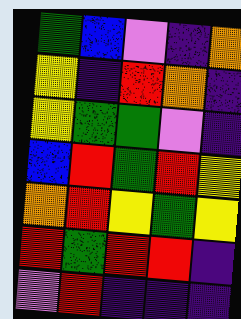[["green", "blue", "violet", "indigo", "orange"], ["yellow", "indigo", "red", "orange", "indigo"], ["yellow", "green", "green", "violet", "indigo"], ["blue", "red", "green", "red", "yellow"], ["orange", "red", "yellow", "green", "yellow"], ["red", "green", "red", "red", "indigo"], ["violet", "red", "indigo", "indigo", "indigo"]]